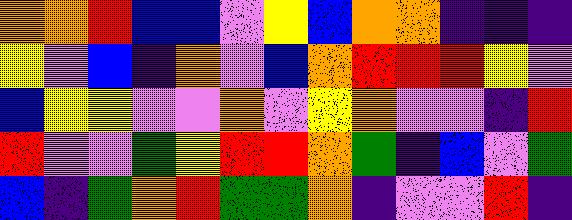[["orange", "orange", "red", "blue", "blue", "violet", "yellow", "blue", "orange", "orange", "indigo", "indigo", "indigo"], ["yellow", "violet", "blue", "indigo", "orange", "violet", "blue", "orange", "red", "red", "red", "yellow", "violet"], ["blue", "yellow", "yellow", "violet", "violet", "orange", "violet", "yellow", "orange", "violet", "violet", "indigo", "red"], ["red", "violet", "violet", "green", "yellow", "red", "red", "orange", "green", "indigo", "blue", "violet", "green"], ["blue", "indigo", "green", "orange", "red", "green", "green", "orange", "indigo", "violet", "violet", "red", "indigo"]]